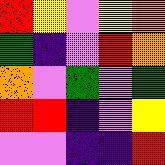[["red", "yellow", "violet", "yellow", "orange"], ["green", "indigo", "violet", "red", "orange"], ["orange", "violet", "green", "violet", "green"], ["red", "red", "indigo", "violet", "yellow"], ["violet", "violet", "indigo", "indigo", "red"]]